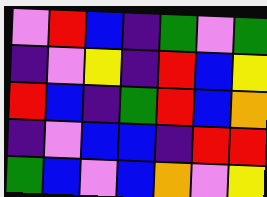[["violet", "red", "blue", "indigo", "green", "violet", "green"], ["indigo", "violet", "yellow", "indigo", "red", "blue", "yellow"], ["red", "blue", "indigo", "green", "red", "blue", "orange"], ["indigo", "violet", "blue", "blue", "indigo", "red", "red"], ["green", "blue", "violet", "blue", "orange", "violet", "yellow"]]